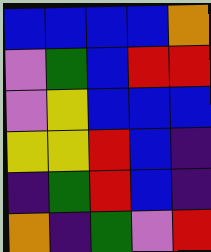[["blue", "blue", "blue", "blue", "orange"], ["violet", "green", "blue", "red", "red"], ["violet", "yellow", "blue", "blue", "blue"], ["yellow", "yellow", "red", "blue", "indigo"], ["indigo", "green", "red", "blue", "indigo"], ["orange", "indigo", "green", "violet", "red"]]